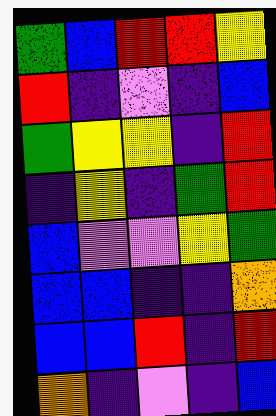[["green", "blue", "red", "red", "yellow"], ["red", "indigo", "violet", "indigo", "blue"], ["green", "yellow", "yellow", "indigo", "red"], ["indigo", "yellow", "indigo", "green", "red"], ["blue", "violet", "violet", "yellow", "green"], ["blue", "blue", "indigo", "indigo", "orange"], ["blue", "blue", "red", "indigo", "red"], ["orange", "indigo", "violet", "indigo", "blue"]]